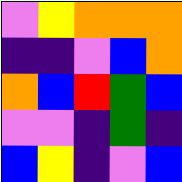[["violet", "yellow", "orange", "orange", "orange"], ["indigo", "indigo", "violet", "blue", "orange"], ["orange", "blue", "red", "green", "blue"], ["violet", "violet", "indigo", "green", "indigo"], ["blue", "yellow", "indigo", "violet", "blue"]]